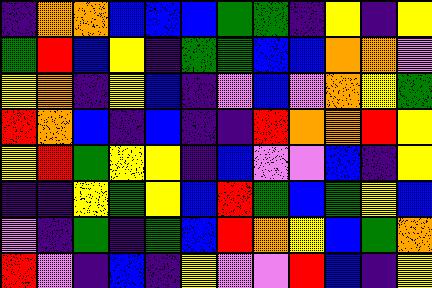[["indigo", "orange", "orange", "blue", "blue", "blue", "green", "green", "indigo", "yellow", "indigo", "yellow"], ["green", "red", "blue", "yellow", "indigo", "green", "green", "blue", "blue", "orange", "orange", "violet"], ["yellow", "orange", "indigo", "yellow", "blue", "indigo", "violet", "blue", "violet", "orange", "yellow", "green"], ["red", "orange", "blue", "indigo", "blue", "indigo", "indigo", "red", "orange", "orange", "red", "yellow"], ["yellow", "red", "green", "yellow", "yellow", "indigo", "blue", "violet", "violet", "blue", "indigo", "yellow"], ["indigo", "indigo", "yellow", "green", "yellow", "blue", "red", "green", "blue", "green", "yellow", "blue"], ["violet", "indigo", "green", "indigo", "green", "blue", "red", "orange", "yellow", "blue", "green", "orange"], ["red", "violet", "indigo", "blue", "indigo", "yellow", "violet", "violet", "red", "blue", "indigo", "yellow"]]